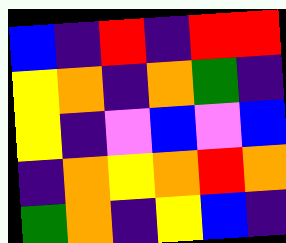[["blue", "indigo", "red", "indigo", "red", "red"], ["yellow", "orange", "indigo", "orange", "green", "indigo"], ["yellow", "indigo", "violet", "blue", "violet", "blue"], ["indigo", "orange", "yellow", "orange", "red", "orange"], ["green", "orange", "indigo", "yellow", "blue", "indigo"]]